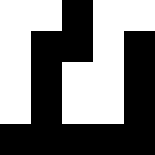[["white", "white", "black", "white", "white"], ["white", "black", "black", "white", "black"], ["white", "black", "white", "white", "black"], ["white", "black", "white", "white", "black"], ["black", "black", "black", "black", "black"]]